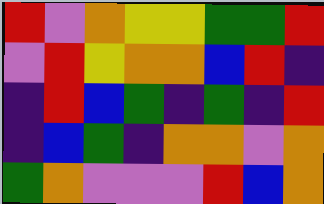[["red", "violet", "orange", "yellow", "yellow", "green", "green", "red"], ["violet", "red", "yellow", "orange", "orange", "blue", "red", "indigo"], ["indigo", "red", "blue", "green", "indigo", "green", "indigo", "red"], ["indigo", "blue", "green", "indigo", "orange", "orange", "violet", "orange"], ["green", "orange", "violet", "violet", "violet", "red", "blue", "orange"]]